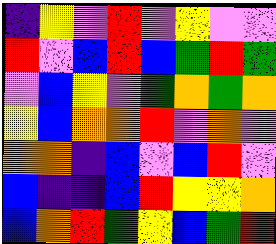[["indigo", "yellow", "violet", "red", "violet", "yellow", "violet", "violet"], ["red", "violet", "blue", "red", "blue", "green", "red", "green"], ["violet", "blue", "yellow", "violet", "green", "orange", "green", "orange"], ["yellow", "blue", "orange", "orange", "red", "violet", "orange", "violet"], ["orange", "orange", "indigo", "blue", "violet", "blue", "red", "violet"], ["blue", "indigo", "indigo", "blue", "red", "yellow", "yellow", "orange"], ["blue", "orange", "red", "green", "yellow", "blue", "green", "red"]]